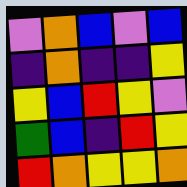[["violet", "orange", "blue", "violet", "blue"], ["indigo", "orange", "indigo", "indigo", "yellow"], ["yellow", "blue", "red", "yellow", "violet"], ["green", "blue", "indigo", "red", "yellow"], ["red", "orange", "yellow", "yellow", "orange"]]